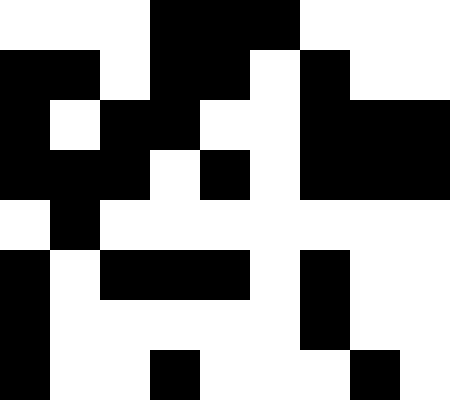[["white", "white", "white", "black", "black", "black", "white", "white", "white"], ["black", "black", "white", "black", "black", "white", "black", "white", "white"], ["black", "white", "black", "black", "white", "white", "black", "black", "black"], ["black", "black", "black", "white", "black", "white", "black", "black", "black"], ["white", "black", "white", "white", "white", "white", "white", "white", "white"], ["black", "white", "black", "black", "black", "white", "black", "white", "white"], ["black", "white", "white", "white", "white", "white", "black", "white", "white"], ["black", "white", "white", "black", "white", "white", "white", "black", "white"]]